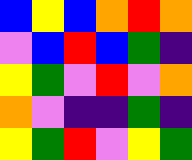[["blue", "yellow", "blue", "orange", "red", "orange"], ["violet", "blue", "red", "blue", "green", "indigo"], ["yellow", "green", "violet", "red", "violet", "orange"], ["orange", "violet", "indigo", "indigo", "green", "indigo"], ["yellow", "green", "red", "violet", "yellow", "green"]]